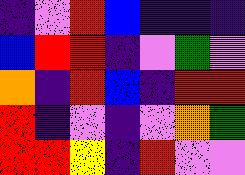[["indigo", "violet", "red", "blue", "indigo", "indigo", "indigo"], ["blue", "red", "red", "indigo", "violet", "green", "violet"], ["orange", "indigo", "red", "blue", "indigo", "red", "red"], ["red", "indigo", "violet", "indigo", "violet", "orange", "green"], ["red", "red", "yellow", "indigo", "red", "violet", "violet"]]